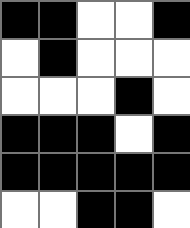[["black", "black", "white", "white", "black"], ["white", "black", "white", "white", "white"], ["white", "white", "white", "black", "white"], ["black", "black", "black", "white", "black"], ["black", "black", "black", "black", "black"], ["white", "white", "black", "black", "white"]]